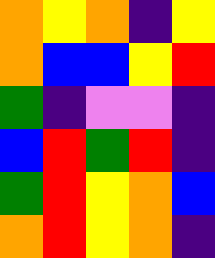[["orange", "yellow", "orange", "indigo", "yellow"], ["orange", "blue", "blue", "yellow", "red"], ["green", "indigo", "violet", "violet", "indigo"], ["blue", "red", "green", "red", "indigo"], ["green", "red", "yellow", "orange", "blue"], ["orange", "red", "yellow", "orange", "indigo"]]